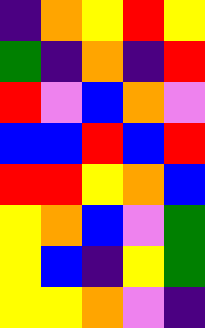[["indigo", "orange", "yellow", "red", "yellow"], ["green", "indigo", "orange", "indigo", "red"], ["red", "violet", "blue", "orange", "violet"], ["blue", "blue", "red", "blue", "red"], ["red", "red", "yellow", "orange", "blue"], ["yellow", "orange", "blue", "violet", "green"], ["yellow", "blue", "indigo", "yellow", "green"], ["yellow", "yellow", "orange", "violet", "indigo"]]